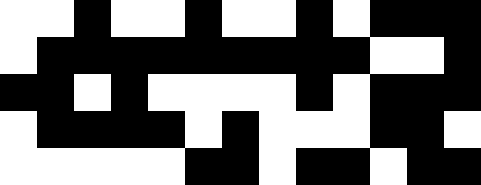[["white", "white", "black", "white", "white", "black", "white", "white", "black", "white", "black", "black", "black"], ["white", "black", "black", "black", "black", "black", "black", "black", "black", "black", "white", "white", "black"], ["black", "black", "white", "black", "white", "white", "white", "white", "black", "white", "black", "black", "black"], ["white", "black", "black", "black", "black", "white", "black", "white", "white", "white", "black", "black", "white"], ["white", "white", "white", "white", "white", "black", "black", "white", "black", "black", "white", "black", "black"]]